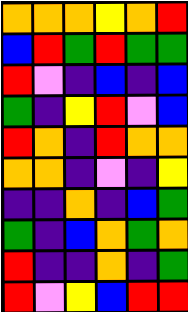[["orange", "orange", "orange", "yellow", "orange", "red"], ["blue", "red", "green", "red", "green", "green"], ["red", "violet", "indigo", "blue", "indigo", "blue"], ["green", "indigo", "yellow", "red", "violet", "blue"], ["red", "orange", "indigo", "red", "orange", "orange"], ["orange", "orange", "indigo", "violet", "indigo", "yellow"], ["indigo", "indigo", "orange", "indigo", "blue", "green"], ["green", "indigo", "blue", "orange", "green", "orange"], ["red", "indigo", "indigo", "orange", "indigo", "green"], ["red", "violet", "yellow", "blue", "red", "red"]]